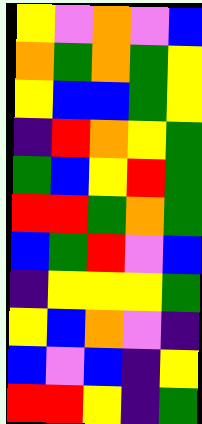[["yellow", "violet", "orange", "violet", "blue"], ["orange", "green", "orange", "green", "yellow"], ["yellow", "blue", "blue", "green", "yellow"], ["indigo", "red", "orange", "yellow", "green"], ["green", "blue", "yellow", "red", "green"], ["red", "red", "green", "orange", "green"], ["blue", "green", "red", "violet", "blue"], ["indigo", "yellow", "yellow", "yellow", "green"], ["yellow", "blue", "orange", "violet", "indigo"], ["blue", "violet", "blue", "indigo", "yellow"], ["red", "red", "yellow", "indigo", "green"]]